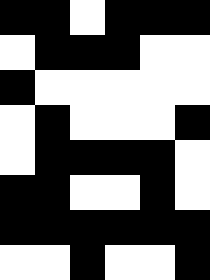[["black", "black", "white", "black", "black", "black"], ["white", "black", "black", "black", "white", "white"], ["black", "white", "white", "white", "white", "white"], ["white", "black", "white", "white", "white", "black"], ["white", "black", "black", "black", "black", "white"], ["black", "black", "white", "white", "black", "white"], ["black", "black", "black", "black", "black", "black"], ["white", "white", "black", "white", "white", "black"]]